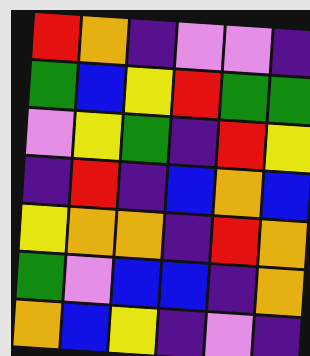[["red", "orange", "indigo", "violet", "violet", "indigo"], ["green", "blue", "yellow", "red", "green", "green"], ["violet", "yellow", "green", "indigo", "red", "yellow"], ["indigo", "red", "indigo", "blue", "orange", "blue"], ["yellow", "orange", "orange", "indigo", "red", "orange"], ["green", "violet", "blue", "blue", "indigo", "orange"], ["orange", "blue", "yellow", "indigo", "violet", "indigo"]]